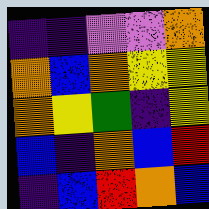[["indigo", "indigo", "violet", "violet", "orange"], ["orange", "blue", "orange", "yellow", "yellow"], ["orange", "yellow", "green", "indigo", "yellow"], ["blue", "indigo", "orange", "blue", "red"], ["indigo", "blue", "red", "orange", "blue"]]